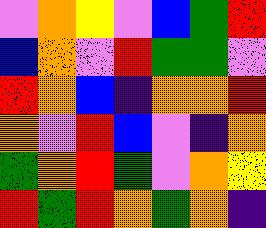[["violet", "orange", "yellow", "violet", "blue", "green", "red"], ["blue", "orange", "violet", "red", "green", "green", "violet"], ["red", "orange", "blue", "indigo", "orange", "orange", "red"], ["orange", "violet", "red", "blue", "violet", "indigo", "orange"], ["green", "orange", "red", "green", "violet", "orange", "yellow"], ["red", "green", "red", "orange", "green", "orange", "indigo"]]